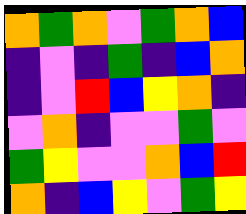[["orange", "green", "orange", "violet", "green", "orange", "blue"], ["indigo", "violet", "indigo", "green", "indigo", "blue", "orange"], ["indigo", "violet", "red", "blue", "yellow", "orange", "indigo"], ["violet", "orange", "indigo", "violet", "violet", "green", "violet"], ["green", "yellow", "violet", "violet", "orange", "blue", "red"], ["orange", "indigo", "blue", "yellow", "violet", "green", "yellow"]]